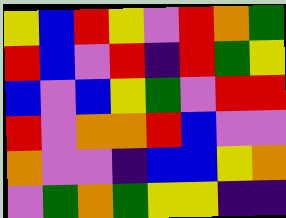[["yellow", "blue", "red", "yellow", "violet", "red", "orange", "green"], ["red", "blue", "violet", "red", "indigo", "red", "green", "yellow"], ["blue", "violet", "blue", "yellow", "green", "violet", "red", "red"], ["red", "violet", "orange", "orange", "red", "blue", "violet", "violet"], ["orange", "violet", "violet", "indigo", "blue", "blue", "yellow", "orange"], ["violet", "green", "orange", "green", "yellow", "yellow", "indigo", "indigo"]]